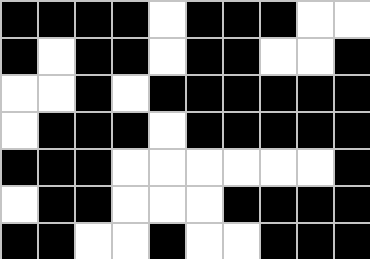[["black", "black", "black", "black", "white", "black", "black", "black", "white", "white"], ["black", "white", "black", "black", "white", "black", "black", "white", "white", "black"], ["white", "white", "black", "white", "black", "black", "black", "black", "black", "black"], ["white", "black", "black", "black", "white", "black", "black", "black", "black", "black"], ["black", "black", "black", "white", "white", "white", "white", "white", "white", "black"], ["white", "black", "black", "white", "white", "white", "black", "black", "black", "black"], ["black", "black", "white", "white", "black", "white", "white", "black", "black", "black"]]